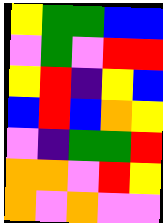[["yellow", "green", "green", "blue", "blue"], ["violet", "green", "violet", "red", "red"], ["yellow", "red", "indigo", "yellow", "blue"], ["blue", "red", "blue", "orange", "yellow"], ["violet", "indigo", "green", "green", "red"], ["orange", "orange", "violet", "red", "yellow"], ["orange", "violet", "orange", "violet", "violet"]]